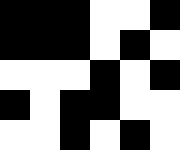[["black", "black", "black", "white", "white", "black"], ["black", "black", "black", "white", "black", "white"], ["white", "white", "white", "black", "white", "black"], ["black", "white", "black", "black", "white", "white"], ["white", "white", "black", "white", "black", "white"]]